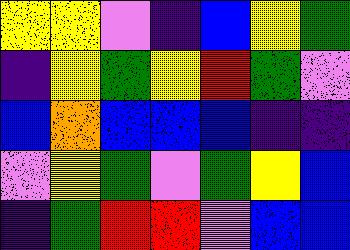[["yellow", "yellow", "violet", "indigo", "blue", "yellow", "green"], ["indigo", "yellow", "green", "yellow", "red", "green", "violet"], ["blue", "orange", "blue", "blue", "blue", "indigo", "indigo"], ["violet", "yellow", "green", "violet", "green", "yellow", "blue"], ["indigo", "green", "red", "red", "violet", "blue", "blue"]]